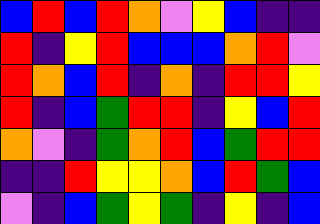[["blue", "red", "blue", "red", "orange", "violet", "yellow", "blue", "indigo", "indigo"], ["red", "indigo", "yellow", "red", "blue", "blue", "blue", "orange", "red", "violet"], ["red", "orange", "blue", "red", "indigo", "orange", "indigo", "red", "red", "yellow"], ["red", "indigo", "blue", "green", "red", "red", "indigo", "yellow", "blue", "red"], ["orange", "violet", "indigo", "green", "orange", "red", "blue", "green", "red", "red"], ["indigo", "indigo", "red", "yellow", "yellow", "orange", "blue", "red", "green", "blue"], ["violet", "indigo", "blue", "green", "yellow", "green", "indigo", "yellow", "indigo", "blue"]]